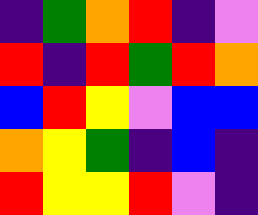[["indigo", "green", "orange", "red", "indigo", "violet"], ["red", "indigo", "red", "green", "red", "orange"], ["blue", "red", "yellow", "violet", "blue", "blue"], ["orange", "yellow", "green", "indigo", "blue", "indigo"], ["red", "yellow", "yellow", "red", "violet", "indigo"]]